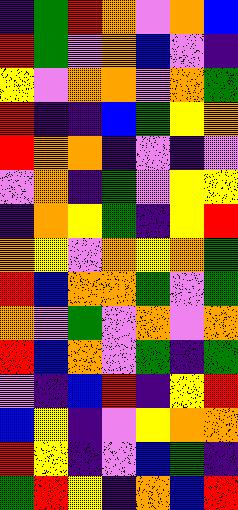[["indigo", "green", "red", "orange", "violet", "orange", "blue"], ["red", "green", "violet", "orange", "blue", "violet", "indigo"], ["yellow", "violet", "orange", "orange", "violet", "orange", "green"], ["red", "indigo", "indigo", "blue", "green", "yellow", "orange"], ["red", "orange", "orange", "indigo", "violet", "indigo", "violet"], ["violet", "orange", "indigo", "green", "violet", "yellow", "yellow"], ["indigo", "orange", "yellow", "green", "indigo", "yellow", "red"], ["orange", "yellow", "violet", "orange", "yellow", "orange", "green"], ["red", "blue", "orange", "orange", "green", "violet", "green"], ["orange", "violet", "green", "violet", "orange", "violet", "orange"], ["red", "blue", "orange", "violet", "green", "indigo", "green"], ["violet", "indigo", "blue", "red", "indigo", "yellow", "red"], ["blue", "yellow", "indigo", "violet", "yellow", "orange", "orange"], ["red", "yellow", "indigo", "violet", "blue", "green", "indigo"], ["green", "red", "yellow", "indigo", "orange", "blue", "red"]]